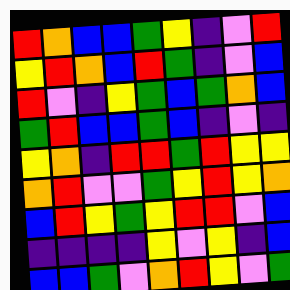[["red", "orange", "blue", "blue", "green", "yellow", "indigo", "violet", "red"], ["yellow", "red", "orange", "blue", "red", "green", "indigo", "violet", "blue"], ["red", "violet", "indigo", "yellow", "green", "blue", "green", "orange", "blue"], ["green", "red", "blue", "blue", "green", "blue", "indigo", "violet", "indigo"], ["yellow", "orange", "indigo", "red", "red", "green", "red", "yellow", "yellow"], ["orange", "red", "violet", "violet", "green", "yellow", "red", "yellow", "orange"], ["blue", "red", "yellow", "green", "yellow", "red", "red", "violet", "blue"], ["indigo", "indigo", "indigo", "indigo", "yellow", "violet", "yellow", "indigo", "blue"], ["blue", "blue", "green", "violet", "orange", "red", "yellow", "violet", "green"]]